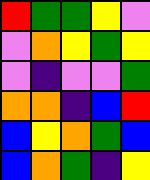[["red", "green", "green", "yellow", "violet"], ["violet", "orange", "yellow", "green", "yellow"], ["violet", "indigo", "violet", "violet", "green"], ["orange", "orange", "indigo", "blue", "red"], ["blue", "yellow", "orange", "green", "blue"], ["blue", "orange", "green", "indigo", "yellow"]]